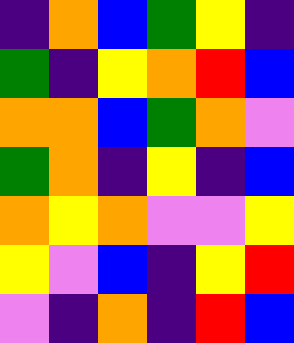[["indigo", "orange", "blue", "green", "yellow", "indigo"], ["green", "indigo", "yellow", "orange", "red", "blue"], ["orange", "orange", "blue", "green", "orange", "violet"], ["green", "orange", "indigo", "yellow", "indigo", "blue"], ["orange", "yellow", "orange", "violet", "violet", "yellow"], ["yellow", "violet", "blue", "indigo", "yellow", "red"], ["violet", "indigo", "orange", "indigo", "red", "blue"]]